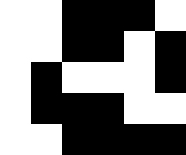[["white", "white", "black", "black", "black", "white"], ["white", "white", "black", "black", "white", "black"], ["white", "black", "white", "white", "white", "black"], ["white", "black", "black", "black", "white", "white"], ["white", "white", "black", "black", "black", "black"]]